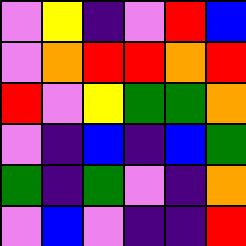[["violet", "yellow", "indigo", "violet", "red", "blue"], ["violet", "orange", "red", "red", "orange", "red"], ["red", "violet", "yellow", "green", "green", "orange"], ["violet", "indigo", "blue", "indigo", "blue", "green"], ["green", "indigo", "green", "violet", "indigo", "orange"], ["violet", "blue", "violet", "indigo", "indigo", "red"]]